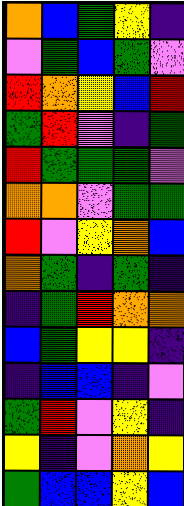[["orange", "blue", "green", "yellow", "indigo"], ["violet", "green", "blue", "green", "violet"], ["red", "orange", "yellow", "blue", "red"], ["green", "red", "violet", "indigo", "green"], ["red", "green", "green", "green", "violet"], ["orange", "orange", "violet", "green", "green"], ["red", "violet", "yellow", "orange", "blue"], ["orange", "green", "indigo", "green", "indigo"], ["indigo", "green", "red", "orange", "orange"], ["blue", "green", "yellow", "yellow", "indigo"], ["indigo", "blue", "blue", "indigo", "violet"], ["green", "red", "violet", "yellow", "indigo"], ["yellow", "indigo", "violet", "orange", "yellow"], ["green", "blue", "blue", "yellow", "blue"]]